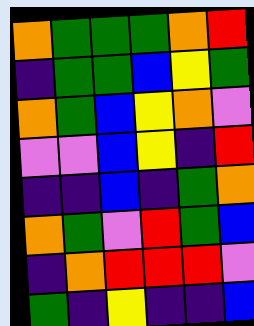[["orange", "green", "green", "green", "orange", "red"], ["indigo", "green", "green", "blue", "yellow", "green"], ["orange", "green", "blue", "yellow", "orange", "violet"], ["violet", "violet", "blue", "yellow", "indigo", "red"], ["indigo", "indigo", "blue", "indigo", "green", "orange"], ["orange", "green", "violet", "red", "green", "blue"], ["indigo", "orange", "red", "red", "red", "violet"], ["green", "indigo", "yellow", "indigo", "indigo", "blue"]]